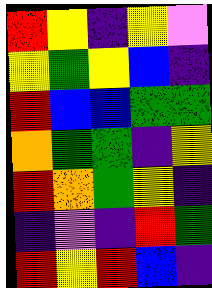[["red", "yellow", "indigo", "yellow", "violet"], ["yellow", "green", "yellow", "blue", "indigo"], ["red", "blue", "blue", "green", "green"], ["orange", "green", "green", "indigo", "yellow"], ["red", "orange", "green", "yellow", "indigo"], ["indigo", "violet", "indigo", "red", "green"], ["red", "yellow", "red", "blue", "indigo"]]